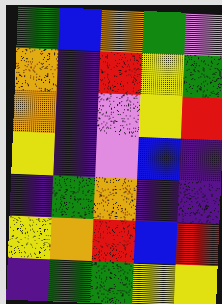[["green", "blue", "orange", "green", "violet"], ["orange", "indigo", "red", "yellow", "green"], ["orange", "indigo", "violet", "yellow", "red"], ["yellow", "indigo", "violet", "blue", "indigo"], ["indigo", "green", "orange", "indigo", "indigo"], ["yellow", "orange", "red", "blue", "red"], ["indigo", "green", "green", "yellow", "yellow"]]